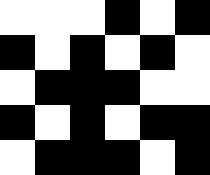[["white", "white", "white", "black", "white", "black"], ["black", "white", "black", "white", "black", "white"], ["white", "black", "black", "black", "white", "white"], ["black", "white", "black", "white", "black", "black"], ["white", "black", "black", "black", "white", "black"]]